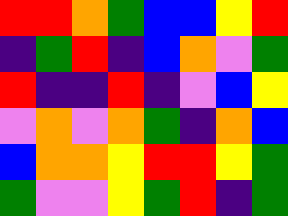[["red", "red", "orange", "green", "blue", "blue", "yellow", "red"], ["indigo", "green", "red", "indigo", "blue", "orange", "violet", "green"], ["red", "indigo", "indigo", "red", "indigo", "violet", "blue", "yellow"], ["violet", "orange", "violet", "orange", "green", "indigo", "orange", "blue"], ["blue", "orange", "orange", "yellow", "red", "red", "yellow", "green"], ["green", "violet", "violet", "yellow", "green", "red", "indigo", "green"]]